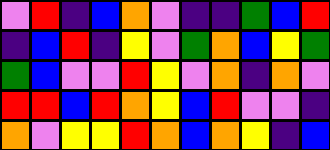[["violet", "red", "indigo", "blue", "orange", "violet", "indigo", "indigo", "green", "blue", "red"], ["indigo", "blue", "red", "indigo", "yellow", "violet", "green", "orange", "blue", "yellow", "green"], ["green", "blue", "violet", "violet", "red", "yellow", "violet", "orange", "indigo", "orange", "violet"], ["red", "red", "blue", "red", "orange", "yellow", "blue", "red", "violet", "violet", "indigo"], ["orange", "violet", "yellow", "yellow", "red", "orange", "blue", "orange", "yellow", "indigo", "blue"]]